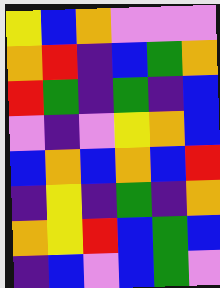[["yellow", "blue", "orange", "violet", "violet", "violet"], ["orange", "red", "indigo", "blue", "green", "orange"], ["red", "green", "indigo", "green", "indigo", "blue"], ["violet", "indigo", "violet", "yellow", "orange", "blue"], ["blue", "orange", "blue", "orange", "blue", "red"], ["indigo", "yellow", "indigo", "green", "indigo", "orange"], ["orange", "yellow", "red", "blue", "green", "blue"], ["indigo", "blue", "violet", "blue", "green", "violet"]]